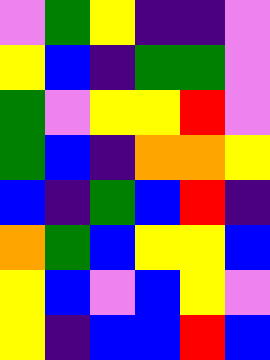[["violet", "green", "yellow", "indigo", "indigo", "violet"], ["yellow", "blue", "indigo", "green", "green", "violet"], ["green", "violet", "yellow", "yellow", "red", "violet"], ["green", "blue", "indigo", "orange", "orange", "yellow"], ["blue", "indigo", "green", "blue", "red", "indigo"], ["orange", "green", "blue", "yellow", "yellow", "blue"], ["yellow", "blue", "violet", "blue", "yellow", "violet"], ["yellow", "indigo", "blue", "blue", "red", "blue"]]